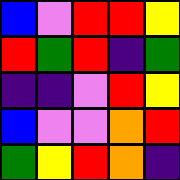[["blue", "violet", "red", "red", "yellow"], ["red", "green", "red", "indigo", "green"], ["indigo", "indigo", "violet", "red", "yellow"], ["blue", "violet", "violet", "orange", "red"], ["green", "yellow", "red", "orange", "indigo"]]